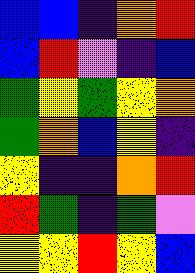[["blue", "blue", "indigo", "orange", "red"], ["blue", "red", "violet", "indigo", "blue"], ["green", "yellow", "green", "yellow", "orange"], ["green", "orange", "blue", "yellow", "indigo"], ["yellow", "indigo", "indigo", "orange", "red"], ["red", "green", "indigo", "green", "violet"], ["yellow", "yellow", "red", "yellow", "blue"]]